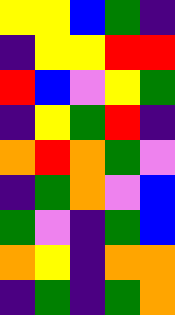[["yellow", "yellow", "blue", "green", "indigo"], ["indigo", "yellow", "yellow", "red", "red"], ["red", "blue", "violet", "yellow", "green"], ["indigo", "yellow", "green", "red", "indigo"], ["orange", "red", "orange", "green", "violet"], ["indigo", "green", "orange", "violet", "blue"], ["green", "violet", "indigo", "green", "blue"], ["orange", "yellow", "indigo", "orange", "orange"], ["indigo", "green", "indigo", "green", "orange"]]